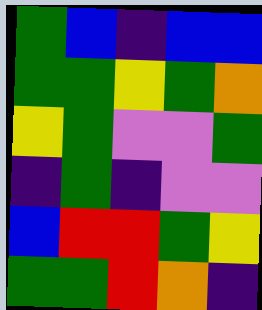[["green", "blue", "indigo", "blue", "blue"], ["green", "green", "yellow", "green", "orange"], ["yellow", "green", "violet", "violet", "green"], ["indigo", "green", "indigo", "violet", "violet"], ["blue", "red", "red", "green", "yellow"], ["green", "green", "red", "orange", "indigo"]]